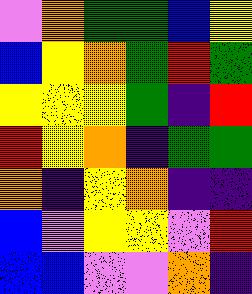[["violet", "orange", "green", "green", "blue", "yellow"], ["blue", "yellow", "orange", "green", "red", "green"], ["yellow", "yellow", "yellow", "green", "indigo", "red"], ["red", "yellow", "orange", "indigo", "green", "green"], ["orange", "indigo", "yellow", "orange", "indigo", "indigo"], ["blue", "violet", "yellow", "yellow", "violet", "red"], ["blue", "blue", "violet", "violet", "orange", "indigo"]]